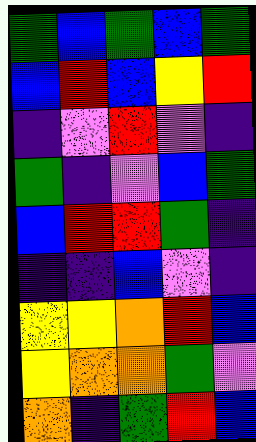[["green", "blue", "green", "blue", "green"], ["blue", "red", "blue", "yellow", "red"], ["indigo", "violet", "red", "violet", "indigo"], ["green", "indigo", "violet", "blue", "green"], ["blue", "red", "red", "green", "indigo"], ["indigo", "indigo", "blue", "violet", "indigo"], ["yellow", "yellow", "orange", "red", "blue"], ["yellow", "orange", "orange", "green", "violet"], ["orange", "indigo", "green", "red", "blue"]]